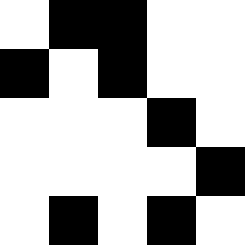[["white", "black", "black", "white", "white"], ["black", "white", "black", "white", "white"], ["white", "white", "white", "black", "white"], ["white", "white", "white", "white", "black"], ["white", "black", "white", "black", "white"]]